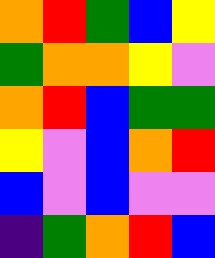[["orange", "red", "green", "blue", "yellow"], ["green", "orange", "orange", "yellow", "violet"], ["orange", "red", "blue", "green", "green"], ["yellow", "violet", "blue", "orange", "red"], ["blue", "violet", "blue", "violet", "violet"], ["indigo", "green", "orange", "red", "blue"]]